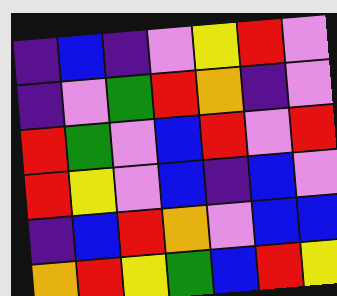[["indigo", "blue", "indigo", "violet", "yellow", "red", "violet"], ["indigo", "violet", "green", "red", "orange", "indigo", "violet"], ["red", "green", "violet", "blue", "red", "violet", "red"], ["red", "yellow", "violet", "blue", "indigo", "blue", "violet"], ["indigo", "blue", "red", "orange", "violet", "blue", "blue"], ["orange", "red", "yellow", "green", "blue", "red", "yellow"]]